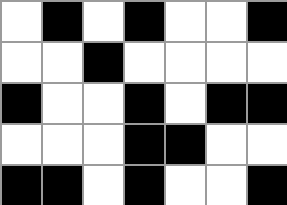[["white", "black", "white", "black", "white", "white", "black"], ["white", "white", "black", "white", "white", "white", "white"], ["black", "white", "white", "black", "white", "black", "black"], ["white", "white", "white", "black", "black", "white", "white"], ["black", "black", "white", "black", "white", "white", "black"]]